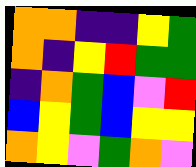[["orange", "orange", "indigo", "indigo", "yellow", "green"], ["orange", "indigo", "yellow", "red", "green", "green"], ["indigo", "orange", "green", "blue", "violet", "red"], ["blue", "yellow", "green", "blue", "yellow", "yellow"], ["orange", "yellow", "violet", "green", "orange", "violet"]]